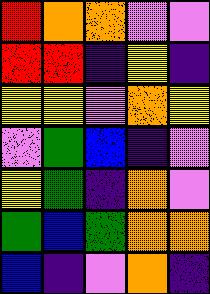[["red", "orange", "orange", "violet", "violet"], ["red", "red", "indigo", "yellow", "indigo"], ["yellow", "yellow", "violet", "orange", "yellow"], ["violet", "green", "blue", "indigo", "violet"], ["yellow", "green", "indigo", "orange", "violet"], ["green", "blue", "green", "orange", "orange"], ["blue", "indigo", "violet", "orange", "indigo"]]